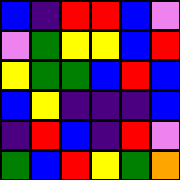[["blue", "indigo", "red", "red", "blue", "violet"], ["violet", "green", "yellow", "yellow", "blue", "red"], ["yellow", "green", "green", "blue", "red", "blue"], ["blue", "yellow", "indigo", "indigo", "indigo", "blue"], ["indigo", "red", "blue", "indigo", "red", "violet"], ["green", "blue", "red", "yellow", "green", "orange"]]